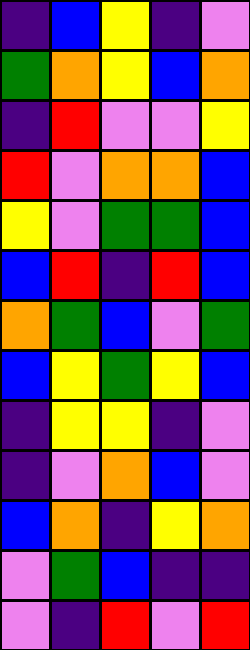[["indigo", "blue", "yellow", "indigo", "violet"], ["green", "orange", "yellow", "blue", "orange"], ["indigo", "red", "violet", "violet", "yellow"], ["red", "violet", "orange", "orange", "blue"], ["yellow", "violet", "green", "green", "blue"], ["blue", "red", "indigo", "red", "blue"], ["orange", "green", "blue", "violet", "green"], ["blue", "yellow", "green", "yellow", "blue"], ["indigo", "yellow", "yellow", "indigo", "violet"], ["indigo", "violet", "orange", "blue", "violet"], ["blue", "orange", "indigo", "yellow", "orange"], ["violet", "green", "blue", "indigo", "indigo"], ["violet", "indigo", "red", "violet", "red"]]